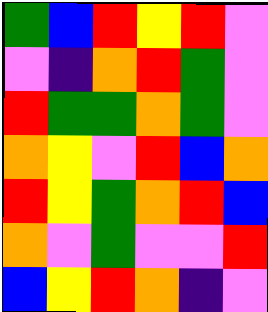[["green", "blue", "red", "yellow", "red", "violet"], ["violet", "indigo", "orange", "red", "green", "violet"], ["red", "green", "green", "orange", "green", "violet"], ["orange", "yellow", "violet", "red", "blue", "orange"], ["red", "yellow", "green", "orange", "red", "blue"], ["orange", "violet", "green", "violet", "violet", "red"], ["blue", "yellow", "red", "orange", "indigo", "violet"]]